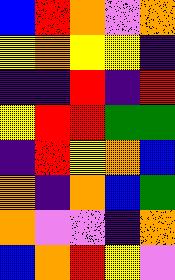[["blue", "red", "orange", "violet", "orange"], ["yellow", "orange", "yellow", "yellow", "indigo"], ["indigo", "indigo", "red", "indigo", "red"], ["yellow", "red", "red", "green", "green"], ["indigo", "red", "yellow", "orange", "blue"], ["orange", "indigo", "orange", "blue", "green"], ["orange", "violet", "violet", "indigo", "orange"], ["blue", "orange", "red", "yellow", "violet"]]